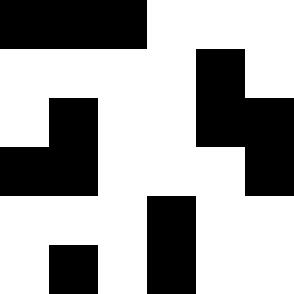[["black", "black", "black", "white", "white", "white"], ["white", "white", "white", "white", "black", "white"], ["white", "black", "white", "white", "black", "black"], ["black", "black", "white", "white", "white", "black"], ["white", "white", "white", "black", "white", "white"], ["white", "black", "white", "black", "white", "white"]]